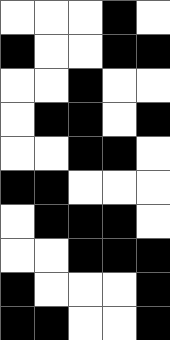[["white", "white", "white", "black", "white"], ["black", "white", "white", "black", "black"], ["white", "white", "black", "white", "white"], ["white", "black", "black", "white", "black"], ["white", "white", "black", "black", "white"], ["black", "black", "white", "white", "white"], ["white", "black", "black", "black", "white"], ["white", "white", "black", "black", "black"], ["black", "white", "white", "white", "black"], ["black", "black", "white", "white", "black"]]